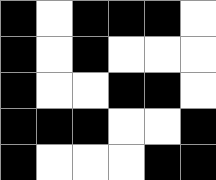[["black", "white", "black", "black", "black", "white"], ["black", "white", "black", "white", "white", "white"], ["black", "white", "white", "black", "black", "white"], ["black", "black", "black", "white", "white", "black"], ["black", "white", "white", "white", "black", "black"]]